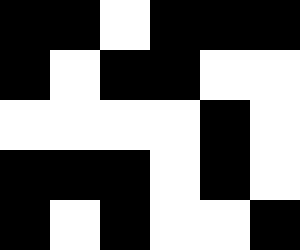[["black", "black", "white", "black", "black", "black"], ["black", "white", "black", "black", "white", "white"], ["white", "white", "white", "white", "black", "white"], ["black", "black", "black", "white", "black", "white"], ["black", "white", "black", "white", "white", "black"]]